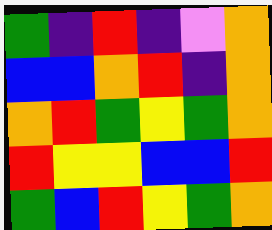[["green", "indigo", "red", "indigo", "violet", "orange"], ["blue", "blue", "orange", "red", "indigo", "orange"], ["orange", "red", "green", "yellow", "green", "orange"], ["red", "yellow", "yellow", "blue", "blue", "red"], ["green", "blue", "red", "yellow", "green", "orange"]]